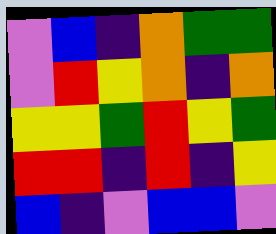[["violet", "blue", "indigo", "orange", "green", "green"], ["violet", "red", "yellow", "orange", "indigo", "orange"], ["yellow", "yellow", "green", "red", "yellow", "green"], ["red", "red", "indigo", "red", "indigo", "yellow"], ["blue", "indigo", "violet", "blue", "blue", "violet"]]